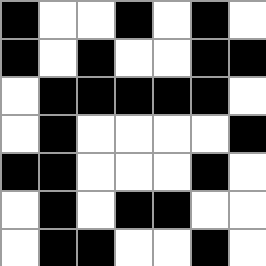[["black", "white", "white", "black", "white", "black", "white"], ["black", "white", "black", "white", "white", "black", "black"], ["white", "black", "black", "black", "black", "black", "white"], ["white", "black", "white", "white", "white", "white", "black"], ["black", "black", "white", "white", "white", "black", "white"], ["white", "black", "white", "black", "black", "white", "white"], ["white", "black", "black", "white", "white", "black", "white"]]